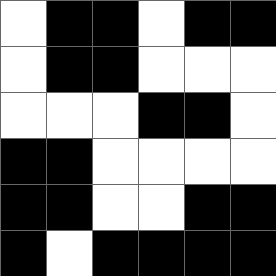[["white", "black", "black", "white", "black", "black"], ["white", "black", "black", "white", "white", "white"], ["white", "white", "white", "black", "black", "white"], ["black", "black", "white", "white", "white", "white"], ["black", "black", "white", "white", "black", "black"], ["black", "white", "black", "black", "black", "black"]]